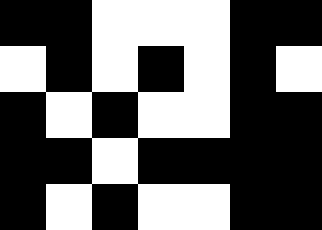[["black", "black", "white", "white", "white", "black", "black"], ["white", "black", "white", "black", "white", "black", "white"], ["black", "white", "black", "white", "white", "black", "black"], ["black", "black", "white", "black", "black", "black", "black"], ["black", "white", "black", "white", "white", "black", "black"]]